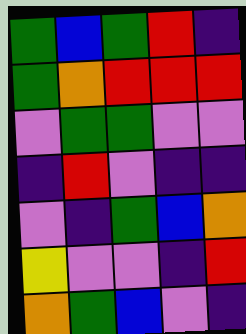[["green", "blue", "green", "red", "indigo"], ["green", "orange", "red", "red", "red"], ["violet", "green", "green", "violet", "violet"], ["indigo", "red", "violet", "indigo", "indigo"], ["violet", "indigo", "green", "blue", "orange"], ["yellow", "violet", "violet", "indigo", "red"], ["orange", "green", "blue", "violet", "indigo"]]